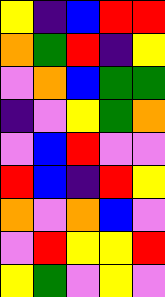[["yellow", "indigo", "blue", "red", "red"], ["orange", "green", "red", "indigo", "yellow"], ["violet", "orange", "blue", "green", "green"], ["indigo", "violet", "yellow", "green", "orange"], ["violet", "blue", "red", "violet", "violet"], ["red", "blue", "indigo", "red", "yellow"], ["orange", "violet", "orange", "blue", "violet"], ["violet", "red", "yellow", "yellow", "red"], ["yellow", "green", "violet", "yellow", "violet"]]